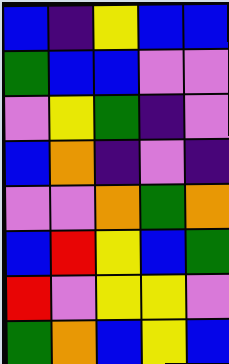[["blue", "indigo", "yellow", "blue", "blue"], ["green", "blue", "blue", "violet", "violet"], ["violet", "yellow", "green", "indigo", "violet"], ["blue", "orange", "indigo", "violet", "indigo"], ["violet", "violet", "orange", "green", "orange"], ["blue", "red", "yellow", "blue", "green"], ["red", "violet", "yellow", "yellow", "violet"], ["green", "orange", "blue", "yellow", "blue"]]